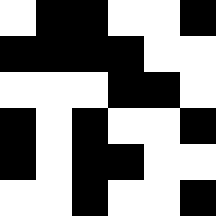[["white", "black", "black", "white", "white", "black"], ["black", "black", "black", "black", "white", "white"], ["white", "white", "white", "black", "black", "white"], ["black", "white", "black", "white", "white", "black"], ["black", "white", "black", "black", "white", "white"], ["white", "white", "black", "white", "white", "black"]]